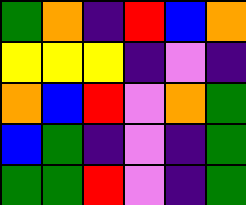[["green", "orange", "indigo", "red", "blue", "orange"], ["yellow", "yellow", "yellow", "indigo", "violet", "indigo"], ["orange", "blue", "red", "violet", "orange", "green"], ["blue", "green", "indigo", "violet", "indigo", "green"], ["green", "green", "red", "violet", "indigo", "green"]]